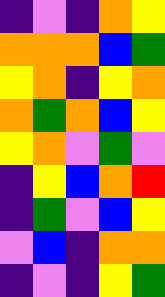[["indigo", "violet", "indigo", "orange", "yellow"], ["orange", "orange", "orange", "blue", "green"], ["yellow", "orange", "indigo", "yellow", "orange"], ["orange", "green", "orange", "blue", "yellow"], ["yellow", "orange", "violet", "green", "violet"], ["indigo", "yellow", "blue", "orange", "red"], ["indigo", "green", "violet", "blue", "yellow"], ["violet", "blue", "indigo", "orange", "orange"], ["indigo", "violet", "indigo", "yellow", "green"]]